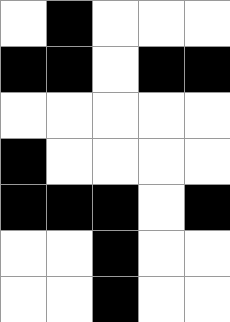[["white", "black", "white", "white", "white"], ["black", "black", "white", "black", "black"], ["white", "white", "white", "white", "white"], ["black", "white", "white", "white", "white"], ["black", "black", "black", "white", "black"], ["white", "white", "black", "white", "white"], ["white", "white", "black", "white", "white"]]